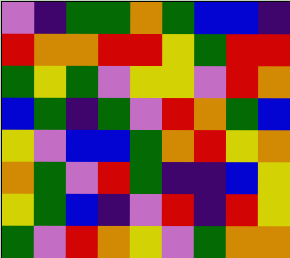[["violet", "indigo", "green", "green", "orange", "green", "blue", "blue", "indigo"], ["red", "orange", "orange", "red", "red", "yellow", "green", "red", "red"], ["green", "yellow", "green", "violet", "yellow", "yellow", "violet", "red", "orange"], ["blue", "green", "indigo", "green", "violet", "red", "orange", "green", "blue"], ["yellow", "violet", "blue", "blue", "green", "orange", "red", "yellow", "orange"], ["orange", "green", "violet", "red", "green", "indigo", "indigo", "blue", "yellow"], ["yellow", "green", "blue", "indigo", "violet", "red", "indigo", "red", "yellow"], ["green", "violet", "red", "orange", "yellow", "violet", "green", "orange", "orange"]]